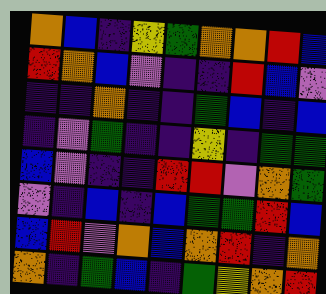[["orange", "blue", "indigo", "yellow", "green", "orange", "orange", "red", "blue"], ["red", "orange", "blue", "violet", "indigo", "indigo", "red", "blue", "violet"], ["indigo", "indigo", "orange", "indigo", "indigo", "green", "blue", "indigo", "blue"], ["indigo", "violet", "green", "indigo", "indigo", "yellow", "indigo", "green", "green"], ["blue", "violet", "indigo", "indigo", "red", "red", "violet", "orange", "green"], ["violet", "indigo", "blue", "indigo", "blue", "green", "green", "red", "blue"], ["blue", "red", "violet", "orange", "blue", "orange", "red", "indigo", "orange"], ["orange", "indigo", "green", "blue", "indigo", "green", "yellow", "orange", "red"]]